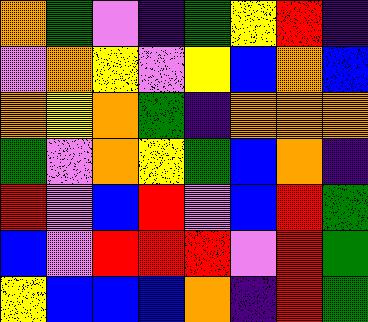[["orange", "green", "violet", "indigo", "green", "yellow", "red", "indigo"], ["violet", "orange", "yellow", "violet", "yellow", "blue", "orange", "blue"], ["orange", "yellow", "orange", "green", "indigo", "orange", "orange", "orange"], ["green", "violet", "orange", "yellow", "green", "blue", "orange", "indigo"], ["red", "violet", "blue", "red", "violet", "blue", "red", "green"], ["blue", "violet", "red", "red", "red", "violet", "red", "green"], ["yellow", "blue", "blue", "blue", "orange", "indigo", "red", "green"]]